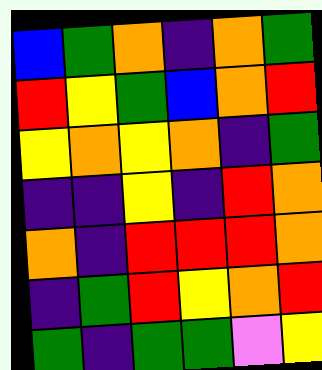[["blue", "green", "orange", "indigo", "orange", "green"], ["red", "yellow", "green", "blue", "orange", "red"], ["yellow", "orange", "yellow", "orange", "indigo", "green"], ["indigo", "indigo", "yellow", "indigo", "red", "orange"], ["orange", "indigo", "red", "red", "red", "orange"], ["indigo", "green", "red", "yellow", "orange", "red"], ["green", "indigo", "green", "green", "violet", "yellow"]]